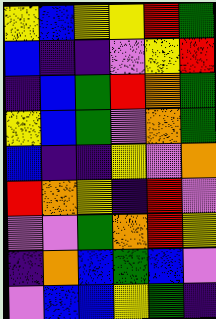[["yellow", "blue", "yellow", "yellow", "red", "green"], ["blue", "indigo", "indigo", "violet", "yellow", "red"], ["indigo", "blue", "green", "red", "orange", "green"], ["yellow", "blue", "green", "violet", "orange", "green"], ["blue", "indigo", "indigo", "yellow", "violet", "orange"], ["red", "orange", "yellow", "indigo", "red", "violet"], ["violet", "violet", "green", "orange", "red", "yellow"], ["indigo", "orange", "blue", "green", "blue", "violet"], ["violet", "blue", "blue", "yellow", "green", "indigo"]]